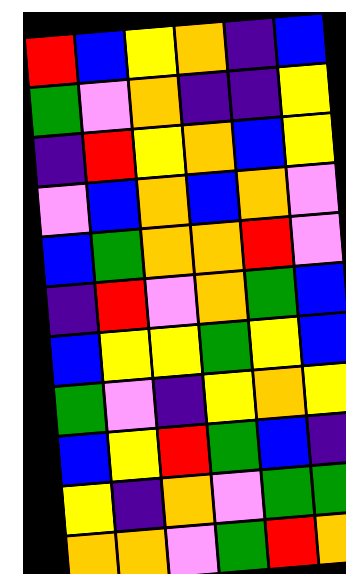[["red", "blue", "yellow", "orange", "indigo", "blue"], ["green", "violet", "orange", "indigo", "indigo", "yellow"], ["indigo", "red", "yellow", "orange", "blue", "yellow"], ["violet", "blue", "orange", "blue", "orange", "violet"], ["blue", "green", "orange", "orange", "red", "violet"], ["indigo", "red", "violet", "orange", "green", "blue"], ["blue", "yellow", "yellow", "green", "yellow", "blue"], ["green", "violet", "indigo", "yellow", "orange", "yellow"], ["blue", "yellow", "red", "green", "blue", "indigo"], ["yellow", "indigo", "orange", "violet", "green", "green"], ["orange", "orange", "violet", "green", "red", "orange"]]